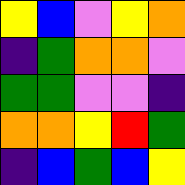[["yellow", "blue", "violet", "yellow", "orange"], ["indigo", "green", "orange", "orange", "violet"], ["green", "green", "violet", "violet", "indigo"], ["orange", "orange", "yellow", "red", "green"], ["indigo", "blue", "green", "blue", "yellow"]]